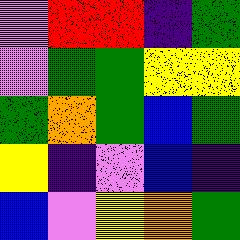[["violet", "red", "red", "indigo", "green"], ["violet", "green", "green", "yellow", "yellow"], ["green", "orange", "green", "blue", "green"], ["yellow", "indigo", "violet", "blue", "indigo"], ["blue", "violet", "yellow", "orange", "green"]]